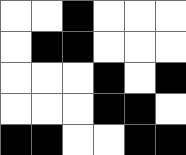[["white", "white", "black", "white", "white", "white"], ["white", "black", "black", "white", "white", "white"], ["white", "white", "white", "black", "white", "black"], ["white", "white", "white", "black", "black", "white"], ["black", "black", "white", "white", "black", "black"]]